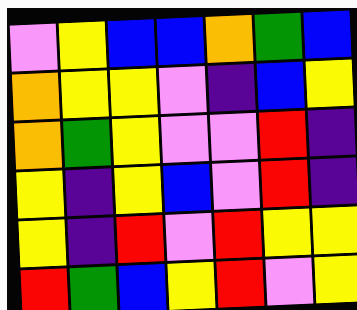[["violet", "yellow", "blue", "blue", "orange", "green", "blue"], ["orange", "yellow", "yellow", "violet", "indigo", "blue", "yellow"], ["orange", "green", "yellow", "violet", "violet", "red", "indigo"], ["yellow", "indigo", "yellow", "blue", "violet", "red", "indigo"], ["yellow", "indigo", "red", "violet", "red", "yellow", "yellow"], ["red", "green", "blue", "yellow", "red", "violet", "yellow"]]